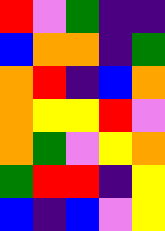[["red", "violet", "green", "indigo", "indigo"], ["blue", "orange", "orange", "indigo", "green"], ["orange", "red", "indigo", "blue", "orange"], ["orange", "yellow", "yellow", "red", "violet"], ["orange", "green", "violet", "yellow", "orange"], ["green", "red", "red", "indigo", "yellow"], ["blue", "indigo", "blue", "violet", "yellow"]]